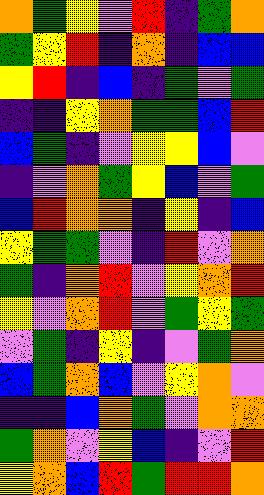[["orange", "green", "yellow", "violet", "red", "indigo", "green", "orange"], ["green", "yellow", "red", "indigo", "orange", "indigo", "blue", "blue"], ["yellow", "red", "indigo", "blue", "indigo", "green", "violet", "green"], ["indigo", "indigo", "yellow", "orange", "green", "green", "blue", "red"], ["blue", "green", "indigo", "violet", "yellow", "yellow", "blue", "violet"], ["indigo", "violet", "orange", "green", "yellow", "blue", "violet", "green"], ["blue", "red", "orange", "orange", "indigo", "yellow", "indigo", "blue"], ["yellow", "green", "green", "violet", "indigo", "red", "violet", "orange"], ["green", "indigo", "orange", "red", "violet", "yellow", "orange", "red"], ["yellow", "violet", "orange", "red", "violet", "green", "yellow", "green"], ["violet", "green", "indigo", "yellow", "indigo", "violet", "green", "orange"], ["blue", "green", "orange", "blue", "violet", "yellow", "orange", "violet"], ["indigo", "indigo", "blue", "orange", "green", "violet", "orange", "orange"], ["green", "orange", "violet", "yellow", "blue", "indigo", "violet", "red"], ["yellow", "orange", "blue", "red", "green", "red", "red", "orange"]]